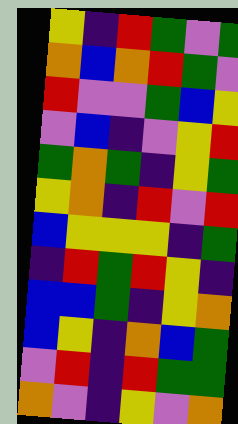[["yellow", "indigo", "red", "green", "violet", "green"], ["orange", "blue", "orange", "red", "green", "violet"], ["red", "violet", "violet", "green", "blue", "yellow"], ["violet", "blue", "indigo", "violet", "yellow", "red"], ["green", "orange", "green", "indigo", "yellow", "green"], ["yellow", "orange", "indigo", "red", "violet", "red"], ["blue", "yellow", "yellow", "yellow", "indigo", "green"], ["indigo", "red", "green", "red", "yellow", "indigo"], ["blue", "blue", "green", "indigo", "yellow", "orange"], ["blue", "yellow", "indigo", "orange", "blue", "green"], ["violet", "red", "indigo", "red", "green", "green"], ["orange", "violet", "indigo", "yellow", "violet", "orange"]]